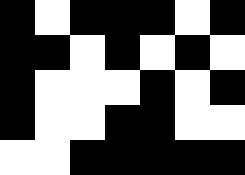[["black", "white", "black", "black", "black", "white", "black"], ["black", "black", "white", "black", "white", "black", "white"], ["black", "white", "white", "white", "black", "white", "black"], ["black", "white", "white", "black", "black", "white", "white"], ["white", "white", "black", "black", "black", "black", "black"]]